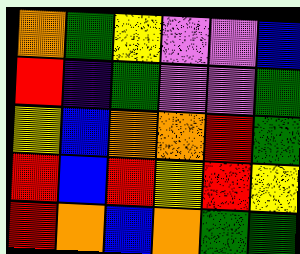[["orange", "green", "yellow", "violet", "violet", "blue"], ["red", "indigo", "green", "violet", "violet", "green"], ["yellow", "blue", "orange", "orange", "red", "green"], ["red", "blue", "red", "yellow", "red", "yellow"], ["red", "orange", "blue", "orange", "green", "green"]]